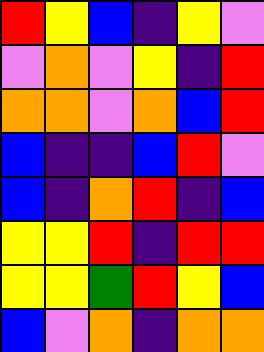[["red", "yellow", "blue", "indigo", "yellow", "violet"], ["violet", "orange", "violet", "yellow", "indigo", "red"], ["orange", "orange", "violet", "orange", "blue", "red"], ["blue", "indigo", "indigo", "blue", "red", "violet"], ["blue", "indigo", "orange", "red", "indigo", "blue"], ["yellow", "yellow", "red", "indigo", "red", "red"], ["yellow", "yellow", "green", "red", "yellow", "blue"], ["blue", "violet", "orange", "indigo", "orange", "orange"]]